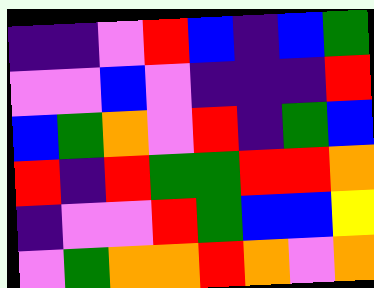[["indigo", "indigo", "violet", "red", "blue", "indigo", "blue", "green"], ["violet", "violet", "blue", "violet", "indigo", "indigo", "indigo", "red"], ["blue", "green", "orange", "violet", "red", "indigo", "green", "blue"], ["red", "indigo", "red", "green", "green", "red", "red", "orange"], ["indigo", "violet", "violet", "red", "green", "blue", "blue", "yellow"], ["violet", "green", "orange", "orange", "red", "orange", "violet", "orange"]]